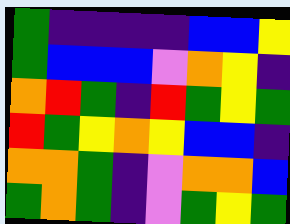[["green", "indigo", "indigo", "indigo", "indigo", "blue", "blue", "yellow"], ["green", "blue", "blue", "blue", "violet", "orange", "yellow", "indigo"], ["orange", "red", "green", "indigo", "red", "green", "yellow", "green"], ["red", "green", "yellow", "orange", "yellow", "blue", "blue", "indigo"], ["orange", "orange", "green", "indigo", "violet", "orange", "orange", "blue"], ["green", "orange", "green", "indigo", "violet", "green", "yellow", "green"]]